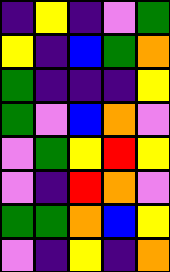[["indigo", "yellow", "indigo", "violet", "green"], ["yellow", "indigo", "blue", "green", "orange"], ["green", "indigo", "indigo", "indigo", "yellow"], ["green", "violet", "blue", "orange", "violet"], ["violet", "green", "yellow", "red", "yellow"], ["violet", "indigo", "red", "orange", "violet"], ["green", "green", "orange", "blue", "yellow"], ["violet", "indigo", "yellow", "indigo", "orange"]]